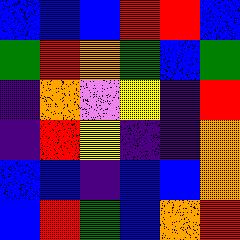[["blue", "blue", "blue", "red", "red", "blue"], ["green", "red", "orange", "green", "blue", "green"], ["indigo", "orange", "violet", "yellow", "indigo", "red"], ["indigo", "red", "yellow", "indigo", "indigo", "orange"], ["blue", "blue", "indigo", "blue", "blue", "orange"], ["blue", "red", "green", "blue", "orange", "red"]]